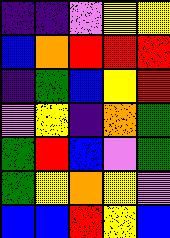[["indigo", "indigo", "violet", "yellow", "yellow"], ["blue", "orange", "red", "red", "red"], ["indigo", "green", "blue", "yellow", "red"], ["violet", "yellow", "indigo", "orange", "green"], ["green", "red", "blue", "violet", "green"], ["green", "yellow", "orange", "yellow", "violet"], ["blue", "blue", "red", "yellow", "blue"]]